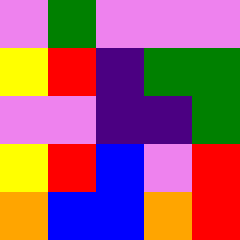[["violet", "green", "violet", "violet", "violet"], ["yellow", "red", "indigo", "green", "green"], ["violet", "violet", "indigo", "indigo", "green"], ["yellow", "red", "blue", "violet", "red"], ["orange", "blue", "blue", "orange", "red"]]